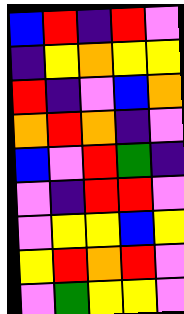[["blue", "red", "indigo", "red", "violet"], ["indigo", "yellow", "orange", "yellow", "yellow"], ["red", "indigo", "violet", "blue", "orange"], ["orange", "red", "orange", "indigo", "violet"], ["blue", "violet", "red", "green", "indigo"], ["violet", "indigo", "red", "red", "violet"], ["violet", "yellow", "yellow", "blue", "yellow"], ["yellow", "red", "orange", "red", "violet"], ["violet", "green", "yellow", "yellow", "violet"]]